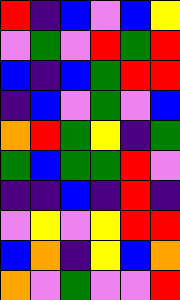[["red", "indigo", "blue", "violet", "blue", "yellow"], ["violet", "green", "violet", "red", "green", "red"], ["blue", "indigo", "blue", "green", "red", "red"], ["indigo", "blue", "violet", "green", "violet", "blue"], ["orange", "red", "green", "yellow", "indigo", "green"], ["green", "blue", "green", "green", "red", "violet"], ["indigo", "indigo", "blue", "indigo", "red", "indigo"], ["violet", "yellow", "violet", "yellow", "red", "red"], ["blue", "orange", "indigo", "yellow", "blue", "orange"], ["orange", "violet", "green", "violet", "violet", "red"]]